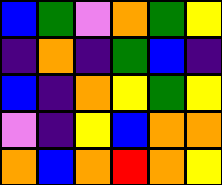[["blue", "green", "violet", "orange", "green", "yellow"], ["indigo", "orange", "indigo", "green", "blue", "indigo"], ["blue", "indigo", "orange", "yellow", "green", "yellow"], ["violet", "indigo", "yellow", "blue", "orange", "orange"], ["orange", "blue", "orange", "red", "orange", "yellow"]]